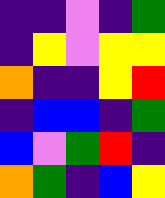[["indigo", "indigo", "violet", "indigo", "green"], ["indigo", "yellow", "violet", "yellow", "yellow"], ["orange", "indigo", "indigo", "yellow", "red"], ["indigo", "blue", "blue", "indigo", "green"], ["blue", "violet", "green", "red", "indigo"], ["orange", "green", "indigo", "blue", "yellow"]]